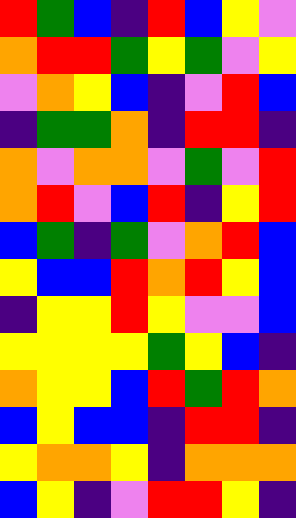[["red", "green", "blue", "indigo", "red", "blue", "yellow", "violet"], ["orange", "red", "red", "green", "yellow", "green", "violet", "yellow"], ["violet", "orange", "yellow", "blue", "indigo", "violet", "red", "blue"], ["indigo", "green", "green", "orange", "indigo", "red", "red", "indigo"], ["orange", "violet", "orange", "orange", "violet", "green", "violet", "red"], ["orange", "red", "violet", "blue", "red", "indigo", "yellow", "red"], ["blue", "green", "indigo", "green", "violet", "orange", "red", "blue"], ["yellow", "blue", "blue", "red", "orange", "red", "yellow", "blue"], ["indigo", "yellow", "yellow", "red", "yellow", "violet", "violet", "blue"], ["yellow", "yellow", "yellow", "yellow", "green", "yellow", "blue", "indigo"], ["orange", "yellow", "yellow", "blue", "red", "green", "red", "orange"], ["blue", "yellow", "blue", "blue", "indigo", "red", "red", "indigo"], ["yellow", "orange", "orange", "yellow", "indigo", "orange", "orange", "orange"], ["blue", "yellow", "indigo", "violet", "red", "red", "yellow", "indigo"]]